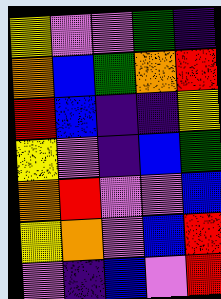[["yellow", "violet", "violet", "green", "indigo"], ["orange", "blue", "green", "orange", "red"], ["red", "blue", "indigo", "indigo", "yellow"], ["yellow", "violet", "indigo", "blue", "green"], ["orange", "red", "violet", "violet", "blue"], ["yellow", "orange", "violet", "blue", "red"], ["violet", "indigo", "blue", "violet", "red"]]